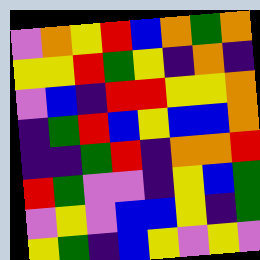[["violet", "orange", "yellow", "red", "blue", "orange", "green", "orange"], ["yellow", "yellow", "red", "green", "yellow", "indigo", "orange", "indigo"], ["violet", "blue", "indigo", "red", "red", "yellow", "yellow", "orange"], ["indigo", "green", "red", "blue", "yellow", "blue", "blue", "orange"], ["indigo", "indigo", "green", "red", "indigo", "orange", "orange", "red"], ["red", "green", "violet", "violet", "indigo", "yellow", "blue", "green"], ["violet", "yellow", "violet", "blue", "blue", "yellow", "indigo", "green"], ["yellow", "green", "indigo", "blue", "yellow", "violet", "yellow", "violet"]]